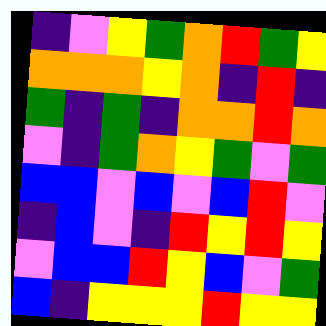[["indigo", "violet", "yellow", "green", "orange", "red", "green", "yellow"], ["orange", "orange", "orange", "yellow", "orange", "indigo", "red", "indigo"], ["green", "indigo", "green", "indigo", "orange", "orange", "red", "orange"], ["violet", "indigo", "green", "orange", "yellow", "green", "violet", "green"], ["blue", "blue", "violet", "blue", "violet", "blue", "red", "violet"], ["indigo", "blue", "violet", "indigo", "red", "yellow", "red", "yellow"], ["violet", "blue", "blue", "red", "yellow", "blue", "violet", "green"], ["blue", "indigo", "yellow", "yellow", "yellow", "red", "yellow", "yellow"]]